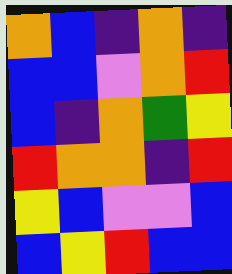[["orange", "blue", "indigo", "orange", "indigo"], ["blue", "blue", "violet", "orange", "red"], ["blue", "indigo", "orange", "green", "yellow"], ["red", "orange", "orange", "indigo", "red"], ["yellow", "blue", "violet", "violet", "blue"], ["blue", "yellow", "red", "blue", "blue"]]